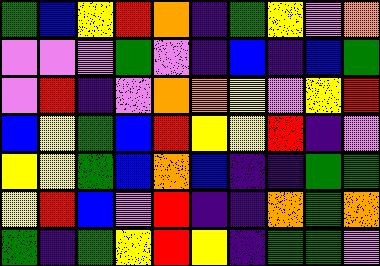[["green", "blue", "yellow", "red", "orange", "indigo", "green", "yellow", "violet", "orange"], ["violet", "violet", "violet", "green", "violet", "indigo", "blue", "indigo", "blue", "green"], ["violet", "red", "indigo", "violet", "orange", "orange", "yellow", "violet", "yellow", "red"], ["blue", "yellow", "green", "blue", "red", "yellow", "yellow", "red", "indigo", "violet"], ["yellow", "yellow", "green", "blue", "orange", "blue", "indigo", "indigo", "green", "green"], ["yellow", "red", "blue", "violet", "red", "indigo", "indigo", "orange", "green", "orange"], ["green", "indigo", "green", "yellow", "red", "yellow", "indigo", "green", "green", "violet"]]